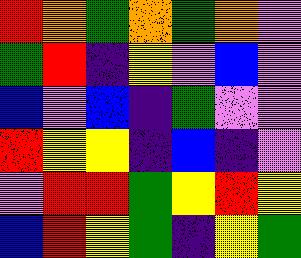[["red", "orange", "green", "orange", "green", "orange", "violet"], ["green", "red", "indigo", "yellow", "violet", "blue", "violet"], ["blue", "violet", "blue", "indigo", "green", "violet", "violet"], ["red", "yellow", "yellow", "indigo", "blue", "indigo", "violet"], ["violet", "red", "red", "green", "yellow", "red", "yellow"], ["blue", "red", "yellow", "green", "indigo", "yellow", "green"]]